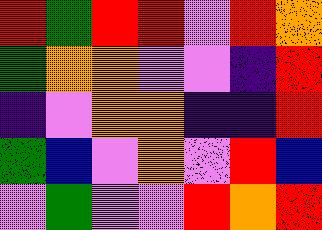[["red", "green", "red", "red", "violet", "red", "orange"], ["green", "orange", "orange", "violet", "violet", "indigo", "red"], ["indigo", "violet", "orange", "orange", "indigo", "indigo", "red"], ["green", "blue", "violet", "orange", "violet", "red", "blue"], ["violet", "green", "violet", "violet", "red", "orange", "red"]]